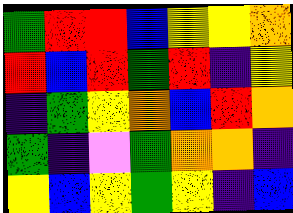[["green", "red", "red", "blue", "yellow", "yellow", "orange"], ["red", "blue", "red", "green", "red", "indigo", "yellow"], ["indigo", "green", "yellow", "orange", "blue", "red", "orange"], ["green", "indigo", "violet", "green", "orange", "orange", "indigo"], ["yellow", "blue", "yellow", "green", "yellow", "indigo", "blue"]]